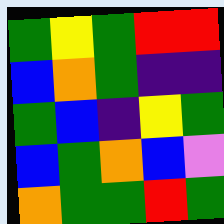[["green", "yellow", "green", "red", "red"], ["blue", "orange", "green", "indigo", "indigo"], ["green", "blue", "indigo", "yellow", "green"], ["blue", "green", "orange", "blue", "violet"], ["orange", "green", "green", "red", "green"]]